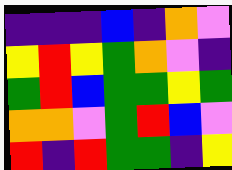[["indigo", "indigo", "indigo", "blue", "indigo", "orange", "violet"], ["yellow", "red", "yellow", "green", "orange", "violet", "indigo"], ["green", "red", "blue", "green", "green", "yellow", "green"], ["orange", "orange", "violet", "green", "red", "blue", "violet"], ["red", "indigo", "red", "green", "green", "indigo", "yellow"]]